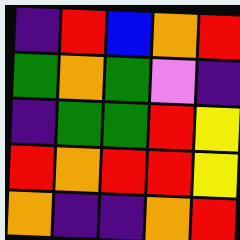[["indigo", "red", "blue", "orange", "red"], ["green", "orange", "green", "violet", "indigo"], ["indigo", "green", "green", "red", "yellow"], ["red", "orange", "red", "red", "yellow"], ["orange", "indigo", "indigo", "orange", "red"]]